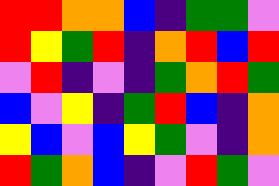[["red", "red", "orange", "orange", "blue", "indigo", "green", "green", "violet"], ["red", "yellow", "green", "red", "indigo", "orange", "red", "blue", "red"], ["violet", "red", "indigo", "violet", "indigo", "green", "orange", "red", "green"], ["blue", "violet", "yellow", "indigo", "green", "red", "blue", "indigo", "orange"], ["yellow", "blue", "violet", "blue", "yellow", "green", "violet", "indigo", "orange"], ["red", "green", "orange", "blue", "indigo", "violet", "red", "green", "violet"]]